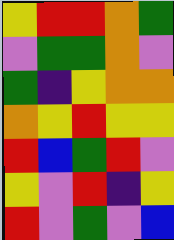[["yellow", "red", "red", "orange", "green"], ["violet", "green", "green", "orange", "violet"], ["green", "indigo", "yellow", "orange", "orange"], ["orange", "yellow", "red", "yellow", "yellow"], ["red", "blue", "green", "red", "violet"], ["yellow", "violet", "red", "indigo", "yellow"], ["red", "violet", "green", "violet", "blue"]]